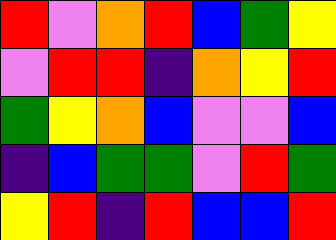[["red", "violet", "orange", "red", "blue", "green", "yellow"], ["violet", "red", "red", "indigo", "orange", "yellow", "red"], ["green", "yellow", "orange", "blue", "violet", "violet", "blue"], ["indigo", "blue", "green", "green", "violet", "red", "green"], ["yellow", "red", "indigo", "red", "blue", "blue", "red"]]